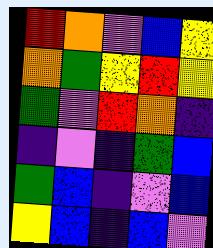[["red", "orange", "violet", "blue", "yellow"], ["orange", "green", "yellow", "red", "yellow"], ["green", "violet", "red", "orange", "indigo"], ["indigo", "violet", "indigo", "green", "blue"], ["green", "blue", "indigo", "violet", "blue"], ["yellow", "blue", "indigo", "blue", "violet"]]